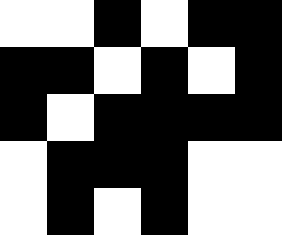[["white", "white", "black", "white", "black", "black"], ["black", "black", "white", "black", "white", "black"], ["black", "white", "black", "black", "black", "black"], ["white", "black", "black", "black", "white", "white"], ["white", "black", "white", "black", "white", "white"]]